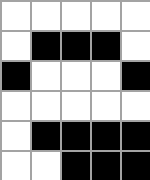[["white", "white", "white", "white", "white"], ["white", "black", "black", "black", "white"], ["black", "white", "white", "white", "black"], ["white", "white", "white", "white", "white"], ["white", "black", "black", "black", "black"], ["white", "white", "black", "black", "black"]]